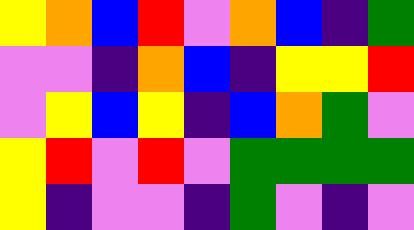[["yellow", "orange", "blue", "red", "violet", "orange", "blue", "indigo", "green"], ["violet", "violet", "indigo", "orange", "blue", "indigo", "yellow", "yellow", "red"], ["violet", "yellow", "blue", "yellow", "indigo", "blue", "orange", "green", "violet"], ["yellow", "red", "violet", "red", "violet", "green", "green", "green", "green"], ["yellow", "indigo", "violet", "violet", "indigo", "green", "violet", "indigo", "violet"]]